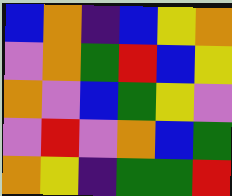[["blue", "orange", "indigo", "blue", "yellow", "orange"], ["violet", "orange", "green", "red", "blue", "yellow"], ["orange", "violet", "blue", "green", "yellow", "violet"], ["violet", "red", "violet", "orange", "blue", "green"], ["orange", "yellow", "indigo", "green", "green", "red"]]